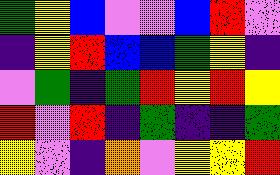[["green", "yellow", "blue", "violet", "violet", "blue", "red", "violet"], ["indigo", "yellow", "red", "blue", "blue", "green", "yellow", "indigo"], ["violet", "green", "indigo", "green", "red", "yellow", "red", "yellow"], ["red", "violet", "red", "indigo", "green", "indigo", "indigo", "green"], ["yellow", "violet", "indigo", "orange", "violet", "yellow", "yellow", "red"]]